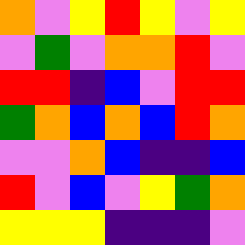[["orange", "violet", "yellow", "red", "yellow", "violet", "yellow"], ["violet", "green", "violet", "orange", "orange", "red", "violet"], ["red", "red", "indigo", "blue", "violet", "red", "red"], ["green", "orange", "blue", "orange", "blue", "red", "orange"], ["violet", "violet", "orange", "blue", "indigo", "indigo", "blue"], ["red", "violet", "blue", "violet", "yellow", "green", "orange"], ["yellow", "yellow", "yellow", "indigo", "indigo", "indigo", "violet"]]